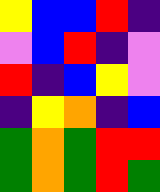[["yellow", "blue", "blue", "red", "indigo"], ["violet", "blue", "red", "indigo", "violet"], ["red", "indigo", "blue", "yellow", "violet"], ["indigo", "yellow", "orange", "indigo", "blue"], ["green", "orange", "green", "red", "red"], ["green", "orange", "green", "red", "green"]]